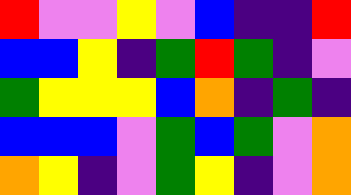[["red", "violet", "violet", "yellow", "violet", "blue", "indigo", "indigo", "red"], ["blue", "blue", "yellow", "indigo", "green", "red", "green", "indigo", "violet"], ["green", "yellow", "yellow", "yellow", "blue", "orange", "indigo", "green", "indigo"], ["blue", "blue", "blue", "violet", "green", "blue", "green", "violet", "orange"], ["orange", "yellow", "indigo", "violet", "green", "yellow", "indigo", "violet", "orange"]]